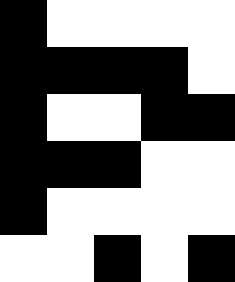[["black", "white", "white", "white", "white"], ["black", "black", "black", "black", "white"], ["black", "white", "white", "black", "black"], ["black", "black", "black", "white", "white"], ["black", "white", "white", "white", "white"], ["white", "white", "black", "white", "black"]]